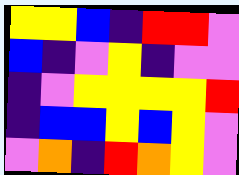[["yellow", "yellow", "blue", "indigo", "red", "red", "violet"], ["blue", "indigo", "violet", "yellow", "indigo", "violet", "violet"], ["indigo", "violet", "yellow", "yellow", "yellow", "yellow", "red"], ["indigo", "blue", "blue", "yellow", "blue", "yellow", "violet"], ["violet", "orange", "indigo", "red", "orange", "yellow", "violet"]]